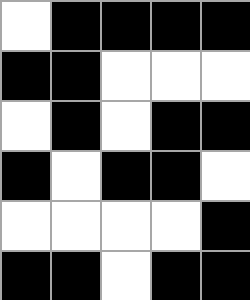[["white", "black", "black", "black", "black"], ["black", "black", "white", "white", "white"], ["white", "black", "white", "black", "black"], ["black", "white", "black", "black", "white"], ["white", "white", "white", "white", "black"], ["black", "black", "white", "black", "black"]]